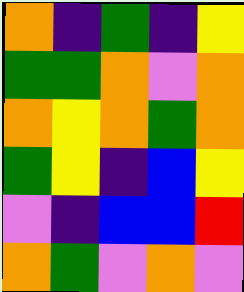[["orange", "indigo", "green", "indigo", "yellow"], ["green", "green", "orange", "violet", "orange"], ["orange", "yellow", "orange", "green", "orange"], ["green", "yellow", "indigo", "blue", "yellow"], ["violet", "indigo", "blue", "blue", "red"], ["orange", "green", "violet", "orange", "violet"]]